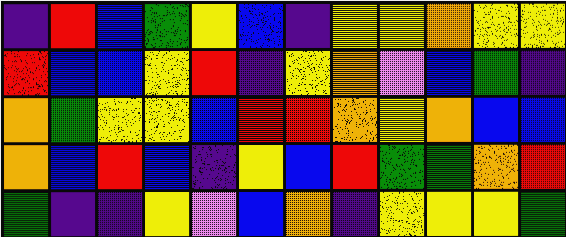[["indigo", "red", "blue", "green", "yellow", "blue", "indigo", "yellow", "yellow", "orange", "yellow", "yellow"], ["red", "blue", "blue", "yellow", "red", "indigo", "yellow", "orange", "violet", "blue", "green", "indigo"], ["orange", "green", "yellow", "yellow", "blue", "red", "red", "orange", "yellow", "orange", "blue", "blue"], ["orange", "blue", "red", "blue", "indigo", "yellow", "blue", "red", "green", "green", "orange", "red"], ["green", "indigo", "indigo", "yellow", "violet", "blue", "orange", "indigo", "yellow", "yellow", "yellow", "green"]]